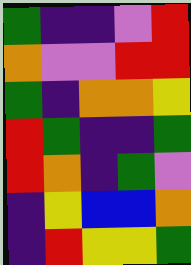[["green", "indigo", "indigo", "violet", "red"], ["orange", "violet", "violet", "red", "red"], ["green", "indigo", "orange", "orange", "yellow"], ["red", "green", "indigo", "indigo", "green"], ["red", "orange", "indigo", "green", "violet"], ["indigo", "yellow", "blue", "blue", "orange"], ["indigo", "red", "yellow", "yellow", "green"]]